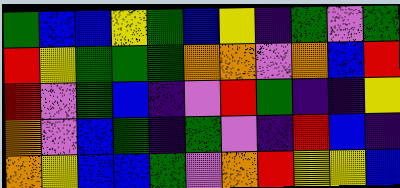[["green", "blue", "blue", "yellow", "green", "blue", "yellow", "indigo", "green", "violet", "green"], ["red", "yellow", "green", "green", "green", "orange", "orange", "violet", "orange", "blue", "red"], ["red", "violet", "green", "blue", "indigo", "violet", "red", "green", "indigo", "indigo", "yellow"], ["orange", "violet", "blue", "green", "indigo", "green", "violet", "indigo", "red", "blue", "indigo"], ["orange", "yellow", "blue", "blue", "green", "violet", "orange", "red", "yellow", "yellow", "blue"]]